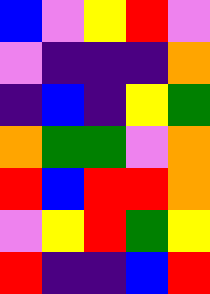[["blue", "violet", "yellow", "red", "violet"], ["violet", "indigo", "indigo", "indigo", "orange"], ["indigo", "blue", "indigo", "yellow", "green"], ["orange", "green", "green", "violet", "orange"], ["red", "blue", "red", "red", "orange"], ["violet", "yellow", "red", "green", "yellow"], ["red", "indigo", "indigo", "blue", "red"]]